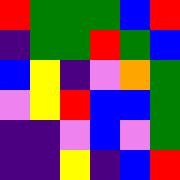[["red", "green", "green", "green", "blue", "red"], ["indigo", "green", "green", "red", "green", "blue"], ["blue", "yellow", "indigo", "violet", "orange", "green"], ["violet", "yellow", "red", "blue", "blue", "green"], ["indigo", "indigo", "violet", "blue", "violet", "green"], ["indigo", "indigo", "yellow", "indigo", "blue", "red"]]